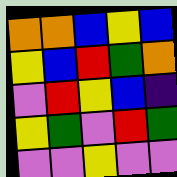[["orange", "orange", "blue", "yellow", "blue"], ["yellow", "blue", "red", "green", "orange"], ["violet", "red", "yellow", "blue", "indigo"], ["yellow", "green", "violet", "red", "green"], ["violet", "violet", "yellow", "violet", "violet"]]